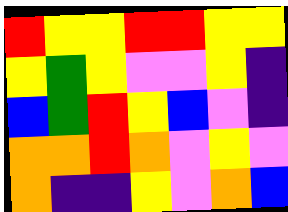[["red", "yellow", "yellow", "red", "red", "yellow", "yellow"], ["yellow", "green", "yellow", "violet", "violet", "yellow", "indigo"], ["blue", "green", "red", "yellow", "blue", "violet", "indigo"], ["orange", "orange", "red", "orange", "violet", "yellow", "violet"], ["orange", "indigo", "indigo", "yellow", "violet", "orange", "blue"]]